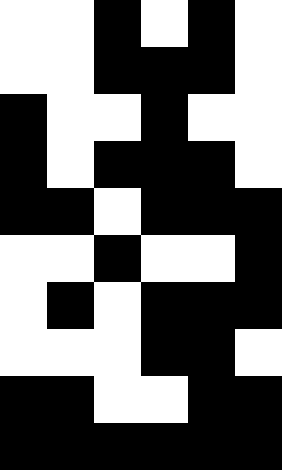[["white", "white", "black", "white", "black", "white"], ["white", "white", "black", "black", "black", "white"], ["black", "white", "white", "black", "white", "white"], ["black", "white", "black", "black", "black", "white"], ["black", "black", "white", "black", "black", "black"], ["white", "white", "black", "white", "white", "black"], ["white", "black", "white", "black", "black", "black"], ["white", "white", "white", "black", "black", "white"], ["black", "black", "white", "white", "black", "black"], ["black", "black", "black", "black", "black", "black"]]